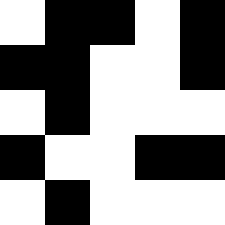[["white", "black", "black", "white", "black"], ["black", "black", "white", "white", "black"], ["white", "black", "white", "white", "white"], ["black", "white", "white", "black", "black"], ["white", "black", "white", "white", "white"]]